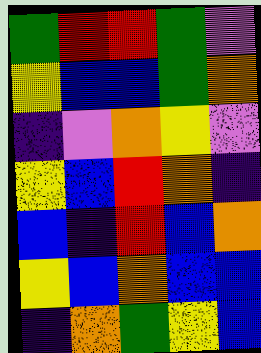[["green", "red", "red", "green", "violet"], ["yellow", "blue", "blue", "green", "orange"], ["indigo", "violet", "orange", "yellow", "violet"], ["yellow", "blue", "red", "orange", "indigo"], ["blue", "indigo", "red", "blue", "orange"], ["yellow", "blue", "orange", "blue", "blue"], ["indigo", "orange", "green", "yellow", "blue"]]